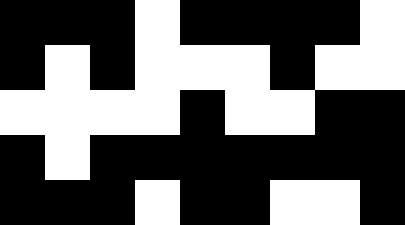[["black", "black", "black", "white", "black", "black", "black", "black", "white"], ["black", "white", "black", "white", "white", "white", "black", "white", "white"], ["white", "white", "white", "white", "black", "white", "white", "black", "black"], ["black", "white", "black", "black", "black", "black", "black", "black", "black"], ["black", "black", "black", "white", "black", "black", "white", "white", "black"]]